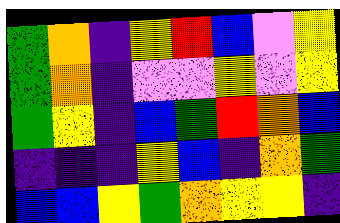[["green", "orange", "indigo", "yellow", "red", "blue", "violet", "yellow"], ["green", "orange", "indigo", "violet", "violet", "yellow", "violet", "yellow"], ["green", "yellow", "indigo", "blue", "green", "red", "orange", "blue"], ["indigo", "indigo", "indigo", "yellow", "blue", "indigo", "orange", "green"], ["blue", "blue", "yellow", "green", "orange", "yellow", "yellow", "indigo"]]